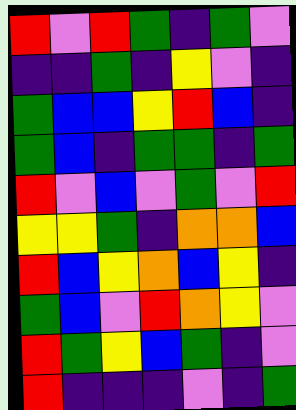[["red", "violet", "red", "green", "indigo", "green", "violet"], ["indigo", "indigo", "green", "indigo", "yellow", "violet", "indigo"], ["green", "blue", "blue", "yellow", "red", "blue", "indigo"], ["green", "blue", "indigo", "green", "green", "indigo", "green"], ["red", "violet", "blue", "violet", "green", "violet", "red"], ["yellow", "yellow", "green", "indigo", "orange", "orange", "blue"], ["red", "blue", "yellow", "orange", "blue", "yellow", "indigo"], ["green", "blue", "violet", "red", "orange", "yellow", "violet"], ["red", "green", "yellow", "blue", "green", "indigo", "violet"], ["red", "indigo", "indigo", "indigo", "violet", "indigo", "green"]]